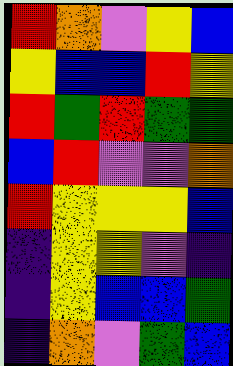[["red", "orange", "violet", "yellow", "blue"], ["yellow", "blue", "blue", "red", "yellow"], ["red", "green", "red", "green", "green"], ["blue", "red", "violet", "violet", "orange"], ["red", "yellow", "yellow", "yellow", "blue"], ["indigo", "yellow", "yellow", "violet", "indigo"], ["indigo", "yellow", "blue", "blue", "green"], ["indigo", "orange", "violet", "green", "blue"]]